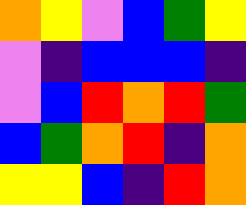[["orange", "yellow", "violet", "blue", "green", "yellow"], ["violet", "indigo", "blue", "blue", "blue", "indigo"], ["violet", "blue", "red", "orange", "red", "green"], ["blue", "green", "orange", "red", "indigo", "orange"], ["yellow", "yellow", "blue", "indigo", "red", "orange"]]